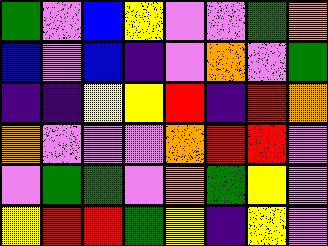[["green", "violet", "blue", "yellow", "violet", "violet", "green", "orange"], ["blue", "violet", "blue", "indigo", "violet", "orange", "violet", "green"], ["indigo", "indigo", "yellow", "yellow", "red", "indigo", "red", "orange"], ["orange", "violet", "violet", "violet", "orange", "red", "red", "violet"], ["violet", "green", "green", "violet", "orange", "green", "yellow", "violet"], ["yellow", "red", "red", "green", "yellow", "indigo", "yellow", "violet"]]